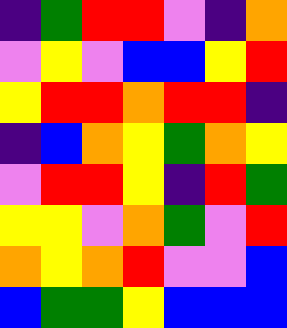[["indigo", "green", "red", "red", "violet", "indigo", "orange"], ["violet", "yellow", "violet", "blue", "blue", "yellow", "red"], ["yellow", "red", "red", "orange", "red", "red", "indigo"], ["indigo", "blue", "orange", "yellow", "green", "orange", "yellow"], ["violet", "red", "red", "yellow", "indigo", "red", "green"], ["yellow", "yellow", "violet", "orange", "green", "violet", "red"], ["orange", "yellow", "orange", "red", "violet", "violet", "blue"], ["blue", "green", "green", "yellow", "blue", "blue", "blue"]]